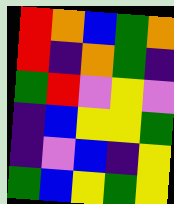[["red", "orange", "blue", "green", "orange"], ["red", "indigo", "orange", "green", "indigo"], ["green", "red", "violet", "yellow", "violet"], ["indigo", "blue", "yellow", "yellow", "green"], ["indigo", "violet", "blue", "indigo", "yellow"], ["green", "blue", "yellow", "green", "yellow"]]